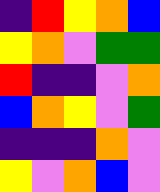[["indigo", "red", "yellow", "orange", "blue"], ["yellow", "orange", "violet", "green", "green"], ["red", "indigo", "indigo", "violet", "orange"], ["blue", "orange", "yellow", "violet", "green"], ["indigo", "indigo", "indigo", "orange", "violet"], ["yellow", "violet", "orange", "blue", "violet"]]